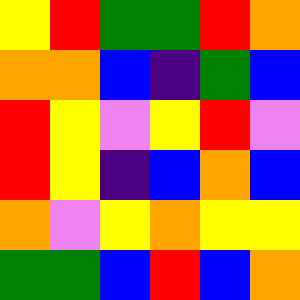[["yellow", "red", "green", "green", "red", "orange"], ["orange", "orange", "blue", "indigo", "green", "blue"], ["red", "yellow", "violet", "yellow", "red", "violet"], ["red", "yellow", "indigo", "blue", "orange", "blue"], ["orange", "violet", "yellow", "orange", "yellow", "yellow"], ["green", "green", "blue", "red", "blue", "orange"]]